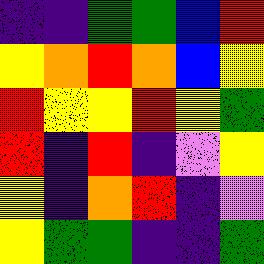[["indigo", "indigo", "green", "green", "blue", "red"], ["yellow", "orange", "red", "orange", "blue", "yellow"], ["red", "yellow", "yellow", "red", "yellow", "green"], ["red", "indigo", "red", "indigo", "violet", "yellow"], ["yellow", "indigo", "orange", "red", "indigo", "violet"], ["yellow", "green", "green", "indigo", "indigo", "green"]]